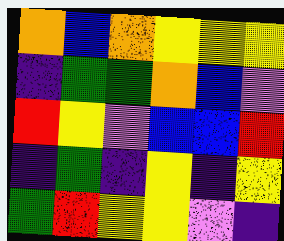[["orange", "blue", "orange", "yellow", "yellow", "yellow"], ["indigo", "green", "green", "orange", "blue", "violet"], ["red", "yellow", "violet", "blue", "blue", "red"], ["indigo", "green", "indigo", "yellow", "indigo", "yellow"], ["green", "red", "yellow", "yellow", "violet", "indigo"]]